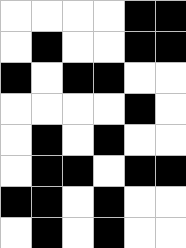[["white", "white", "white", "white", "black", "black"], ["white", "black", "white", "white", "black", "black"], ["black", "white", "black", "black", "white", "white"], ["white", "white", "white", "white", "black", "white"], ["white", "black", "white", "black", "white", "white"], ["white", "black", "black", "white", "black", "black"], ["black", "black", "white", "black", "white", "white"], ["white", "black", "white", "black", "white", "white"]]